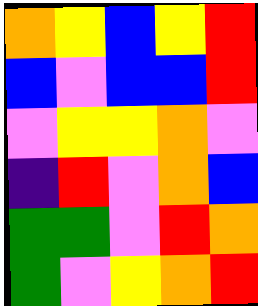[["orange", "yellow", "blue", "yellow", "red"], ["blue", "violet", "blue", "blue", "red"], ["violet", "yellow", "yellow", "orange", "violet"], ["indigo", "red", "violet", "orange", "blue"], ["green", "green", "violet", "red", "orange"], ["green", "violet", "yellow", "orange", "red"]]